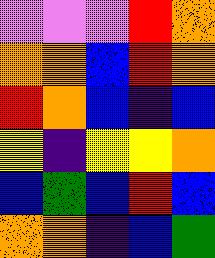[["violet", "violet", "violet", "red", "orange"], ["orange", "orange", "blue", "red", "orange"], ["red", "orange", "blue", "indigo", "blue"], ["yellow", "indigo", "yellow", "yellow", "orange"], ["blue", "green", "blue", "red", "blue"], ["orange", "orange", "indigo", "blue", "green"]]